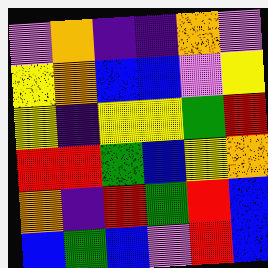[["violet", "orange", "indigo", "indigo", "orange", "violet"], ["yellow", "orange", "blue", "blue", "violet", "yellow"], ["yellow", "indigo", "yellow", "yellow", "green", "red"], ["red", "red", "green", "blue", "yellow", "orange"], ["orange", "indigo", "red", "green", "red", "blue"], ["blue", "green", "blue", "violet", "red", "blue"]]